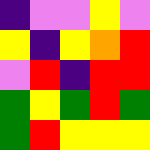[["indigo", "violet", "violet", "yellow", "violet"], ["yellow", "indigo", "yellow", "orange", "red"], ["violet", "red", "indigo", "red", "red"], ["green", "yellow", "green", "red", "green"], ["green", "red", "yellow", "yellow", "yellow"]]